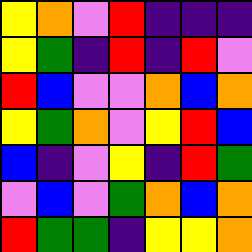[["yellow", "orange", "violet", "red", "indigo", "indigo", "indigo"], ["yellow", "green", "indigo", "red", "indigo", "red", "violet"], ["red", "blue", "violet", "violet", "orange", "blue", "orange"], ["yellow", "green", "orange", "violet", "yellow", "red", "blue"], ["blue", "indigo", "violet", "yellow", "indigo", "red", "green"], ["violet", "blue", "violet", "green", "orange", "blue", "orange"], ["red", "green", "green", "indigo", "yellow", "yellow", "orange"]]